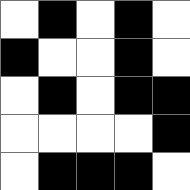[["white", "black", "white", "black", "white"], ["black", "white", "white", "black", "white"], ["white", "black", "white", "black", "black"], ["white", "white", "white", "white", "black"], ["white", "black", "black", "black", "white"]]